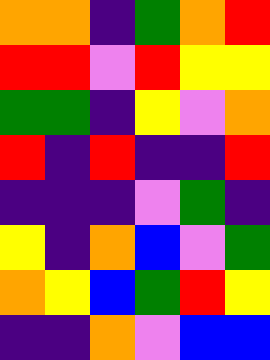[["orange", "orange", "indigo", "green", "orange", "red"], ["red", "red", "violet", "red", "yellow", "yellow"], ["green", "green", "indigo", "yellow", "violet", "orange"], ["red", "indigo", "red", "indigo", "indigo", "red"], ["indigo", "indigo", "indigo", "violet", "green", "indigo"], ["yellow", "indigo", "orange", "blue", "violet", "green"], ["orange", "yellow", "blue", "green", "red", "yellow"], ["indigo", "indigo", "orange", "violet", "blue", "blue"]]